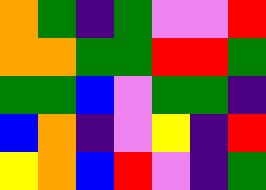[["orange", "green", "indigo", "green", "violet", "violet", "red"], ["orange", "orange", "green", "green", "red", "red", "green"], ["green", "green", "blue", "violet", "green", "green", "indigo"], ["blue", "orange", "indigo", "violet", "yellow", "indigo", "red"], ["yellow", "orange", "blue", "red", "violet", "indigo", "green"]]